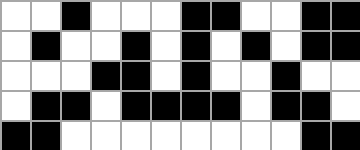[["white", "white", "black", "white", "white", "white", "black", "black", "white", "white", "black", "black"], ["white", "black", "white", "white", "black", "white", "black", "white", "black", "white", "black", "black"], ["white", "white", "white", "black", "black", "white", "black", "white", "white", "black", "white", "white"], ["white", "black", "black", "white", "black", "black", "black", "black", "white", "black", "black", "white"], ["black", "black", "white", "white", "white", "white", "white", "white", "white", "white", "black", "black"]]